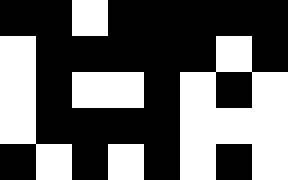[["black", "black", "white", "black", "black", "black", "black", "black"], ["white", "black", "black", "black", "black", "black", "white", "black"], ["white", "black", "white", "white", "black", "white", "black", "white"], ["white", "black", "black", "black", "black", "white", "white", "white"], ["black", "white", "black", "white", "black", "white", "black", "white"]]